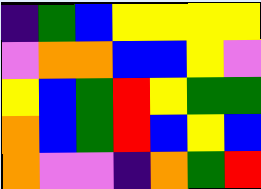[["indigo", "green", "blue", "yellow", "yellow", "yellow", "yellow"], ["violet", "orange", "orange", "blue", "blue", "yellow", "violet"], ["yellow", "blue", "green", "red", "yellow", "green", "green"], ["orange", "blue", "green", "red", "blue", "yellow", "blue"], ["orange", "violet", "violet", "indigo", "orange", "green", "red"]]